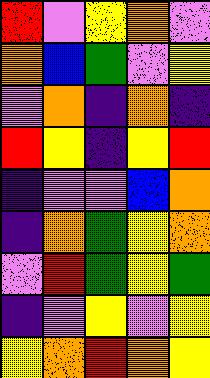[["red", "violet", "yellow", "orange", "violet"], ["orange", "blue", "green", "violet", "yellow"], ["violet", "orange", "indigo", "orange", "indigo"], ["red", "yellow", "indigo", "yellow", "red"], ["indigo", "violet", "violet", "blue", "orange"], ["indigo", "orange", "green", "yellow", "orange"], ["violet", "red", "green", "yellow", "green"], ["indigo", "violet", "yellow", "violet", "yellow"], ["yellow", "orange", "red", "orange", "yellow"]]